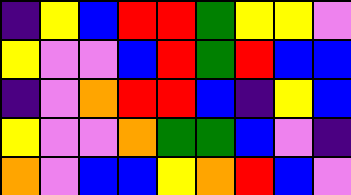[["indigo", "yellow", "blue", "red", "red", "green", "yellow", "yellow", "violet"], ["yellow", "violet", "violet", "blue", "red", "green", "red", "blue", "blue"], ["indigo", "violet", "orange", "red", "red", "blue", "indigo", "yellow", "blue"], ["yellow", "violet", "violet", "orange", "green", "green", "blue", "violet", "indigo"], ["orange", "violet", "blue", "blue", "yellow", "orange", "red", "blue", "violet"]]